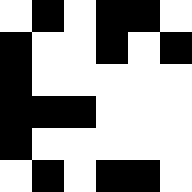[["white", "black", "white", "black", "black", "white"], ["black", "white", "white", "black", "white", "black"], ["black", "white", "white", "white", "white", "white"], ["black", "black", "black", "white", "white", "white"], ["black", "white", "white", "white", "white", "white"], ["white", "black", "white", "black", "black", "white"]]